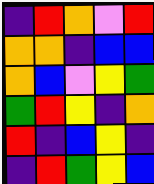[["indigo", "red", "orange", "violet", "red"], ["orange", "orange", "indigo", "blue", "blue"], ["orange", "blue", "violet", "yellow", "green"], ["green", "red", "yellow", "indigo", "orange"], ["red", "indigo", "blue", "yellow", "indigo"], ["indigo", "red", "green", "yellow", "blue"]]